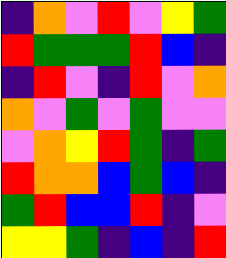[["indigo", "orange", "violet", "red", "violet", "yellow", "green"], ["red", "green", "green", "green", "red", "blue", "indigo"], ["indigo", "red", "violet", "indigo", "red", "violet", "orange"], ["orange", "violet", "green", "violet", "green", "violet", "violet"], ["violet", "orange", "yellow", "red", "green", "indigo", "green"], ["red", "orange", "orange", "blue", "green", "blue", "indigo"], ["green", "red", "blue", "blue", "red", "indigo", "violet"], ["yellow", "yellow", "green", "indigo", "blue", "indigo", "red"]]